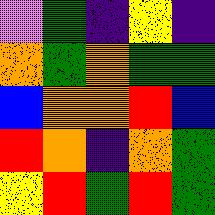[["violet", "green", "indigo", "yellow", "indigo"], ["orange", "green", "orange", "green", "green"], ["blue", "orange", "orange", "red", "blue"], ["red", "orange", "indigo", "orange", "green"], ["yellow", "red", "green", "red", "green"]]